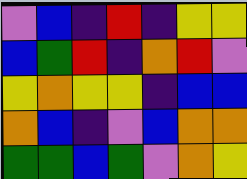[["violet", "blue", "indigo", "red", "indigo", "yellow", "yellow"], ["blue", "green", "red", "indigo", "orange", "red", "violet"], ["yellow", "orange", "yellow", "yellow", "indigo", "blue", "blue"], ["orange", "blue", "indigo", "violet", "blue", "orange", "orange"], ["green", "green", "blue", "green", "violet", "orange", "yellow"]]